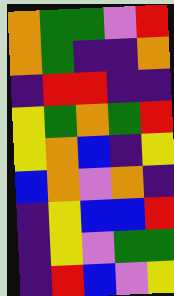[["orange", "green", "green", "violet", "red"], ["orange", "green", "indigo", "indigo", "orange"], ["indigo", "red", "red", "indigo", "indigo"], ["yellow", "green", "orange", "green", "red"], ["yellow", "orange", "blue", "indigo", "yellow"], ["blue", "orange", "violet", "orange", "indigo"], ["indigo", "yellow", "blue", "blue", "red"], ["indigo", "yellow", "violet", "green", "green"], ["indigo", "red", "blue", "violet", "yellow"]]